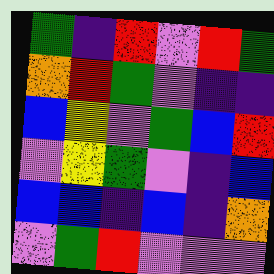[["green", "indigo", "red", "violet", "red", "green"], ["orange", "red", "green", "violet", "indigo", "indigo"], ["blue", "yellow", "violet", "green", "blue", "red"], ["violet", "yellow", "green", "violet", "indigo", "blue"], ["blue", "blue", "indigo", "blue", "indigo", "orange"], ["violet", "green", "red", "violet", "violet", "violet"]]